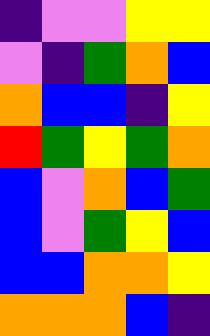[["indigo", "violet", "violet", "yellow", "yellow"], ["violet", "indigo", "green", "orange", "blue"], ["orange", "blue", "blue", "indigo", "yellow"], ["red", "green", "yellow", "green", "orange"], ["blue", "violet", "orange", "blue", "green"], ["blue", "violet", "green", "yellow", "blue"], ["blue", "blue", "orange", "orange", "yellow"], ["orange", "orange", "orange", "blue", "indigo"]]